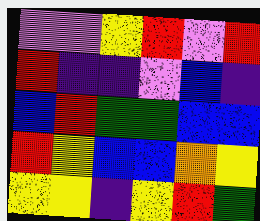[["violet", "violet", "yellow", "red", "violet", "red"], ["red", "indigo", "indigo", "violet", "blue", "indigo"], ["blue", "red", "green", "green", "blue", "blue"], ["red", "yellow", "blue", "blue", "orange", "yellow"], ["yellow", "yellow", "indigo", "yellow", "red", "green"]]